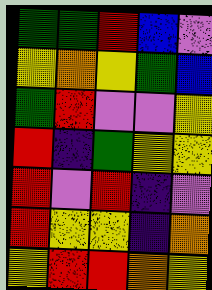[["green", "green", "red", "blue", "violet"], ["yellow", "orange", "yellow", "green", "blue"], ["green", "red", "violet", "violet", "yellow"], ["red", "indigo", "green", "yellow", "yellow"], ["red", "violet", "red", "indigo", "violet"], ["red", "yellow", "yellow", "indigo", "orange"], ["yellow", "red", "red", "orange", "yellow"]]